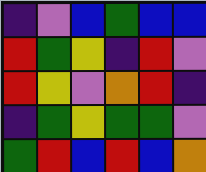[["indigo", "violet", "blue", "green", "blue", "blue"], ["red", "green", "yellow", "indigo", "red", "violet"], ["red", "yellow", "violet", "orange", "red", "indigo"], ["indigo", "green", "yellow", "green", "green", "violet"], ["green", "red", "blue", "red", "blue", "orange"]]